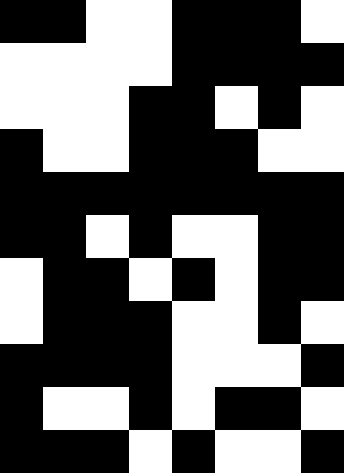[["black", "black", "white", "white", "black", "black", "black", "white"], ["white", "white", "white", "white", "black", "black", "black", "black"], ["white", "white", "white", "black", "black", "white", "black", "white"], ["black", "white", "white", "black", "black", "black", "white", "white"], ["black", "black", "black", "black", "black", "black", "black", "black"], ["black", "black", "white", "black", "white", "white", "black", "black"], ["white", "black", "black", "white", "black", "white", "black", "black"], ["white", "black", "black", "black", "white", "white", "black", "white"], ["black", "black", "black", "black", "white", "white", "white", "black"], ["black", "white", "white", "black", "white", "black", "black", "white"], ["black", "black", "black", "white", "black", "white", "white", "black"]]